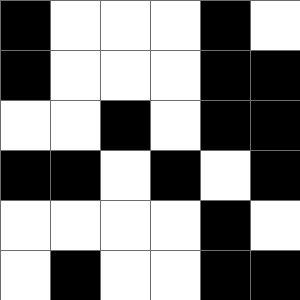[["black", "white", "white", "white", "black", "white"], ["black", "white", "white", "white", "black", "black"], ["white", "white", "black", "white", "black", "black"], ["black", "black", "white", "black", "white", "black"], ["white", "white", "white", "white", "black", "white"], ["white", "black", "white", "white", "black", "black"]]